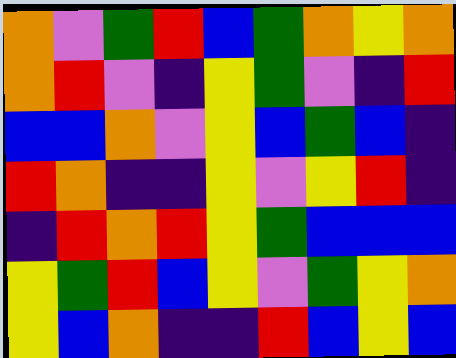[["orange", "violet", "green", "red", "blue", "green", "orange", "yellow", "orange"], ["orange", "red", "violet", "indigo", "yellow", "green", "violet", "indigo", "red"], ["blue", "blue", "orange", "violet", "yellow", "blue", "green", "blue", "indigo"], ["red", "orange", "indigo", "indigo", "yellow", "violet", "yellow", "red", "indigo"], ["indigo", "red", "orange", "red", "yellow", "green", "blue", "blue", "blue"], ["yellow", "green", "red", "blue", "yellow", "violet", "green", "yellow", "orange"], ["yellow", "blue", "orange", "indigo", "indigo", "red", "blue", "yellow", "blue"]]